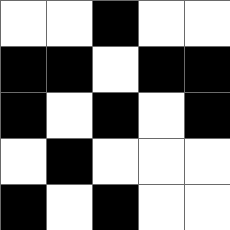[["white", "white", "black", "white", "white"], ["black", "black", "white", "black", "black"], ["black", "white", "black", "white", "black"], ["white", "black", "white", "white", "white"], ["black", "white", "black", "white", "white"]]